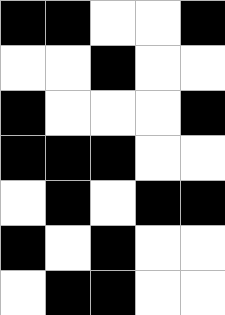[["black", "black", "white", "white", "black"], ["white", "white", "black", "white", "white"], ["black", "white", "white", "white", "black"], ["black", "black", "black", "white", "white"], ["white", "black", "white", "black", "black"], ["black", "white", "black", "white", "white"], ["white", "black", "black", "white", "white"]]